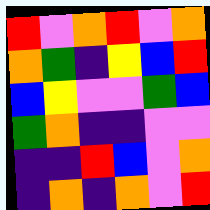[["red", "violet", "orange", "red", "violet", "orange"], ["orange", "green", "indigo", "yellow", "blue", "red"], ["blue", "yellow", "violet", "violet", "green", "blue"], ["green", "orange", "indigo", "indigo", "violet", "violet"], ["indigo", "indigo", "red", "blue", "violet", "orange"], ["indigo", "orange", "indigo", "orange", "violet", "red"]]